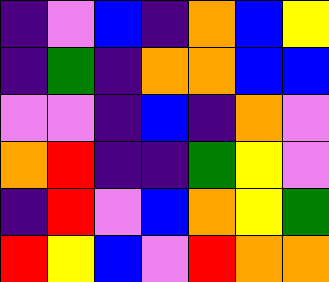[["indigo", "violet", "blue", "indigo", "orange", "blue", "yellow"], ["indigo", "green", "indigo", "orange", "orange", "blue", "blue"], ["violet", "violet", "indigo", "blue", "indigo", "orange", "violet"], ["orange", "red", "indigo", "indigo", "green", "yellow", "violet"], ["indigo", "red", "violet", "blue", "orange", "yellow", "green"], ["red", "yellow", "blue", "violet", "red", "orange", "orange"]]